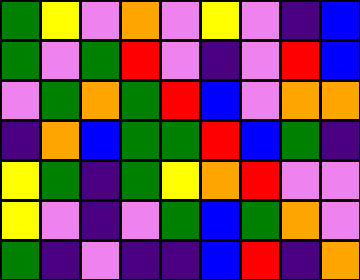[["green", "yellow", "violet", "orange", "violet", "yellow", "violet", "indigo", "blue"], ["green", "violet", "green", "red", "violet", "indigo", "violet", "red", "blue"], ["violet", "green", "orange", "green", "red", "blue", "violet", "orange", "orange"], ["indigo", "orange", "blue", "green", "green", "red", "blue", "green", "indigo"], ["yellow", "green", "indigo", "green", "yellow", "orange", "red", "violet", "violet"], ["yellow", "violet", "indigo", "violet", "green", "blue", "green", "orange", "violet"], ["green", "indigo", "violet", "indigo", "indigo", "blue", "red", "indigo", "orange"]]